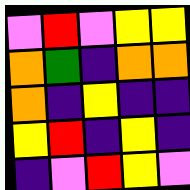[["violet", "red", "violet", "yellow", "yellow"], ["orange", "green", "indigo", "orange", "orange"], ["orange", "indigo", "yellow", "indigo", "indigo"], ["yellow", "red", "indigo", "yellow", "indigo"], ["indigo", "violet", "red", "yellow", "violet"]]